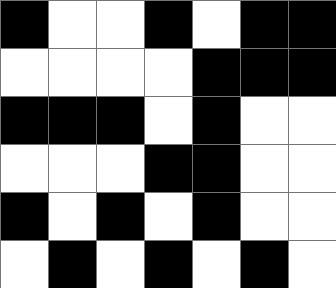[["black", "white", "white", "black", "white", "black", "black"], ["white", "white", "white", "white", "black", "black", "black"], ["black", "black", "black", "white", "black", "white", "white"], ["white", "white", "white", "black", "black", "white", "white"], ["black", "white", "black", "white", "black", "white", "white"], ["white", "black", "white", "black", "white", "black", "white"]]